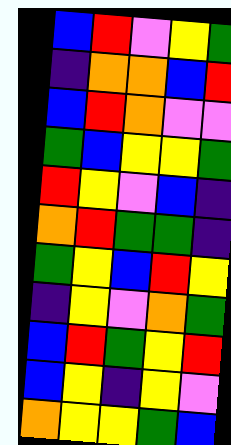[["blue", "red", "violet", "yellow", "green"], ["indigo", "orange", "orange", "blue", "red"], ["blue", "red", "orange", "violet", "violet"], ["green", "blue", "yellow", "yellow", "green"], ["red", "yellow", "violet", "blue", "indigo"], ["orange", "red", "green", "green", "indigo"], ["green", "yellow", "blue", "red", "yellow"], ["indigo", "yellow", "violet", "orange", "green"], ["blue", "red", "green", "yellow", "red"], ["blue", "yellow", "indigo", "yellow", "violet"], ["orange", "yellow", "yellow", "green", "blue"]]